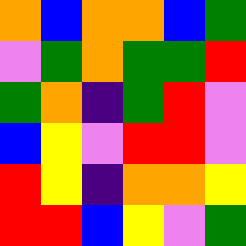[["orange", "blue", "orange", "orange", "blue", "green"], ["violet", "green", "orange", "green", "green", "red"], ["green", "orange", "indigo", "green", "red", "violet"], ["blue", "yellow", "violet", "red", "red", "violet"], ["red", "yellow", "indigo", "orange", "orange", "yellow"], ["red", "red", "blue", "yellow", "violet", "green"]]